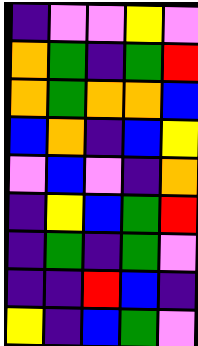[["indigo", "violet", "violet", "yellow", "violet"], ["orange", "green", "indigo", "green", "red"], ["orange", "green", "orange", "orange", "blue"], ["blue", "orange", "indigo", "blue", "yellow"], ["violet", "blue", "violet", "indigo", "orange"], ["indigo", "yellow", "blue", "green", "red"], ["indigo", "green", "indigo", "green", "violet"], ["indigo", "indigo", "red", "blue", "indigo"], ["yellow", "indigo", "blue", "green", "violet"]]